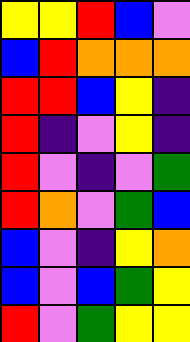[["yellow", "yellow", "red", "blue", "violet"], ["blue", "red", "orange", "orange", "orange"], ["red", "red", "blue", "yellow", "indigo"], ["red", "indigo", "violet", "yellow", "indigo"], ["red", "violet", "indigo", "violet", "green"], ["red", "orange", "violet", "green", "blue"], ["blue", "violet", "indigo", "yellow", "orange"], ["blue", "violet", "blue", "green", "yellow"], ["red", "violet", "green", "yellow", "yellow"]]